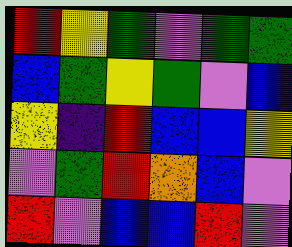[["red", "yellow", "green", "violet", "green", "green"], ["blue", "green", "yellow", "green", "violet", "blue"], ["yellow", "indigo", "red", "blue", "blue", "yellow"], ["violet", "green", "red", "orange", "blue", "violet"], ["red", "violet", "blue", "blue", "red", "violet"]]